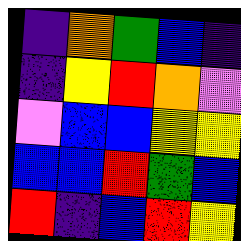[["indigo", "orange", "green", "blue", "indigo"], ["indigo", "yellow", "red", "orange", "violet"], ["violet", "blue", "blue", "yellow", "yellow"], ["blue", "blue", "red", "green", "blue"], ["red", "indigo", "blue", "red", "yellow"]]